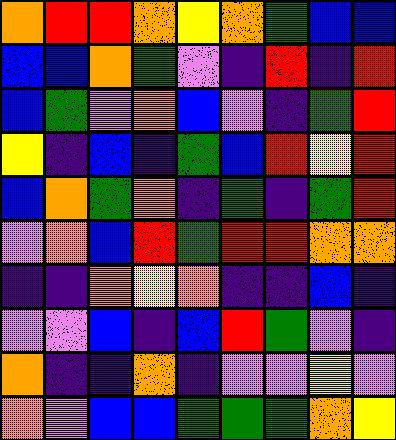[["orange", "red", "red", "orange", "yellow", "orange", "green", "blue", "blue"], ["blue", "blue", "orange", "green", "violet", "indigo", "red", "indigo", "red"], ["blue", "green", "violet", "orange", "blue", "violet", "indigo", "green", "red"], ["yellow", "indigo", "blue", "indigo", "green", "blue", "red", "yellow", "red"], ["blue", "orange", "green", "orange", "indigo", "green", "indigo", "green", "red"], ["violet", "orange", "blue", "red", "green", "red", "red", "orange", "orange"], ["indigo", "indigo", "orange", "yellow", "orange", "indigo", "indigo", "blue", "indigo"], ["violet", "violet", "blue", "indigo", "blue", "red", "green", "violet", "indigo"], ["orange", "indigo", "indigo", "orange", "indigo", "violet", "violet", "yellow", "violet"], ["orange", "violet", "blue", "blue", "green", "green", "green", "orange", "yellow"]]